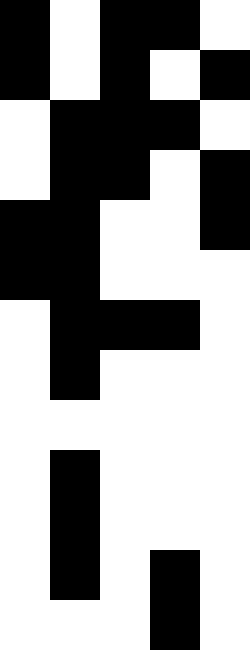[["black", "white", "black", "black", "white"], ["black", "white", "black", "white", "black"], ["white", "black", "black", "black", "white"], ["white", "black", "black", "white", "black"], ["black", "black", "white", "white", "black"], ["black", "black", "white", "white", "white"], ["white", "black", "black", "black", "white"], ["white", "black", "white", "white", "white"], ["white", "white", "white", "white", "white"], ["white", "black", "white", "white", "white"], ["white", "black", "white", "white", "white"], ["white", "black", "white", "black", "white"], ["white", "white", "white", "black", "white"]]